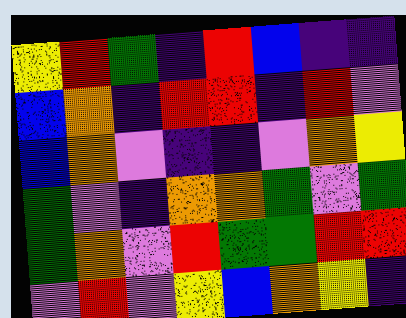[["yellow", "red", "green", "indigo", "red", "blue", "indigo", "indigo"], ["blue", "orange", "indigo", "red", "red", "indigo", "red", "violet"], ["blue", "orange", "violet", "indigo", "indigo", "violet", "orange", "yellow"], ["green", "violet", "indigo", "orange", "orange", "green", "violet", "green"], ["green", "orange", "violet", "red", "green", "green", "red", "red"], ["violet", "red", "violet", "yellow", "blue", "orange", "yellow", "indigo"]]